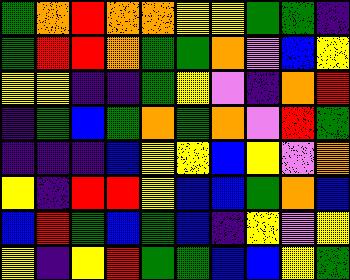[["green", "orange", "red", "orange", "orange", "yellow", "yellow", "green", "green", "indigo"], ["green", "red", "red", "orange", "green", "green", "orange", "violet", "blue", "yellow"], ["yellow", "yellow", "indigo", "indigo", "green", "yellow", "violet", "indigo", "orange", "red"], ["indigo", "green", "blue", "green", "orange", "green", "orange", "violet", "red", "green"], ["indigo", "indigo", "indigo", "blue", "yellow", "yellow", "blue", "yellow", "violet", "orange"], ["yellow", "indigo", "red", "red", "yellow", "blue", "blue", "green", "orange", "blue"], ["blue", "red", "green", "blue", "green", "blue", "indigo", "yellow", "violet", "yellow"], ["yellow", "indigo", "yellow", "red", "green", "green", "blue", "blue", "yellow", "green"]]